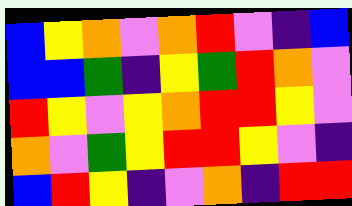[["blue", "yellow", "orange", "violet", "orange", "red", "violet", "indigo", "blue"], ["blue", "blue", "green", "indigo", "yellow", "green", "red", "orange", "violet"], ["red", "yellow", "violet", "yellow", "orange", "red", "red", "yellow", "violet"], ["orange", "violet", "green", "yellow", "red", "red", "yellow", "violet", "indigo"], ["blue", "red", "yellow", "indigo", "violet", "orange", "indigo", "red", "red"]]